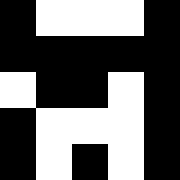[["black", "white", "white", "white", "black"], ["black", "black", "black", "black", "black"], ["white", "black", "black", "white", "black"], ["black", "white", "white", "white", "black"], ["black", "white", "black", "white", "black"]]